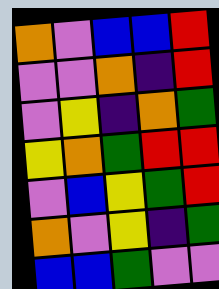[["orange", "violet", "blue", "blue", "red"], ["violet", "violet", "orange", "indigo", "red"], ["violet", "yellow", "indigo", "orange", "green"], ["yellow", "orange", "green", "red", "red"], ["violet", "blue", "yellow", "green", "red"], ["orange", "violet", "yellow", "indigo", "green"], ["blue", "blue", "green", "violet", "violet"]]